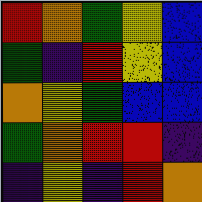[["red", "orange", "green", "yellow", "blue"], ["green", "indigo", "red", "yellow", "blue"], ["orange", "yellow", "green", "blue", "blue"], ["green", "orange", "red", "red", "indigo"], ["indigo", "yellow", "indigo", "red", "orange"]]